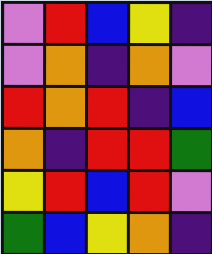[["violet", "red", "blue", "yellow", "indigo"], ["violet", "orange", "indigo", "orange", "violet"], ["red", "orange", "red", "indigo", "blue"], ["orange", "indigo", "red", "red", "green"], ["yellow", "red", "blue", "red", "violet"], ["green", "blue", "yellow", "orange", "indigo"]]